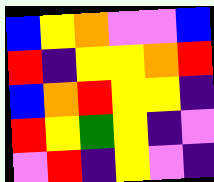[["blue", "yellow", "orange", "violet", "violet", "blue"], ["red", "indigo", "yellow", "yellow", "orange", "red"], ["blue", "orange", "red", "yellow", "yellow", "indigo"], ["red", "yellow", "green", "yellow", "indigo", "violet"], ["violet", "red", "indigo", "yellow", "violet", "indigo"]]